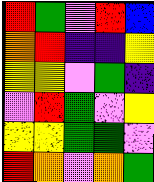[["red", "green", "violet", "red", "blue"], ["orange", "red", "indigo", "indigo", "yellow"], ["yellow", "yellow", "violet", "green", "indigo"], ["violet", "red", "green", "violet", "yellow"], ["yellow", "yellow", "green", "green", "violet"], ["red", "orange", "violet", "orange", "green"]]